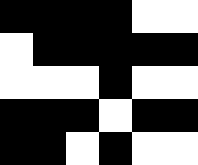[["black", "black", "black", "black", "white", "white"], ["white", "black", "black", "black", "black", "black"], ["white", "white", "white", "black", "white", "white"], ["black", "black", "black", "white", "black", "black"], ["black", "black", "white", "black", "white", "white"]]